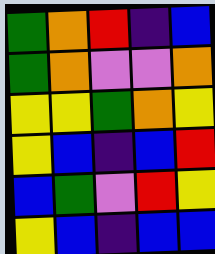[["green", "orange", "red", "indigo", "blue"], ["green", "orange", "violet", "violet", "orange"], ["yellow", "yellow", "green", "orange", "yellow"], ["yellow", "blue", "indigo", "blue", "red"], ["blue", "green", "violet", "red", "yellow"], ["yellow", "blue", "indigo", "blue", "blue"]]